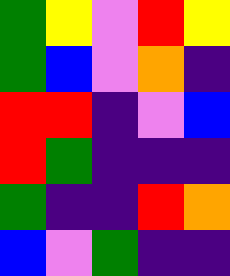[["green", "yellow", "violet", "red", "yellow"], ["green", "blue", "violet", "orange", "indigo"], ["red", "red", "indigo", "violet", "blue"], ["red", "green", "indigo", "indigo", "indigo"], ["green", "indigo", "indigo", "red", "orange"], ["blue", "violet", "green", "indigo", "indigo"]]